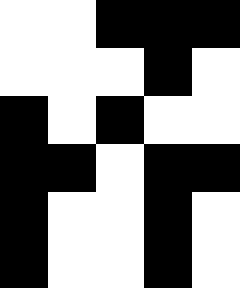[["white", "white", "black", "black", "black"], ["white", "white", "white", "black", "white"], ["black", "white", "black", "white", "white"], ["black", "black", "white", "black", "black"], ["black", "white", "white", "black", "white"], ["black", "white", "white", "black", "white"]]